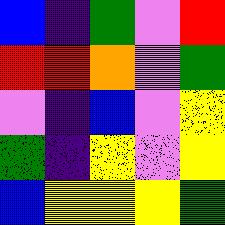[["blue", "indigo", "green", "violet", "red"], ["red", "red", "orange", "violet", "green"], ["violet", "indigo", "blue", "violet", "yellow"], ["green", "indigo", "yellow", "violet", "yellow"], ["blue", "yellow", "yellow", "yellow", "green"]]